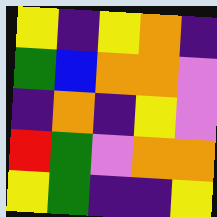[["yellow", "indigo", "yellow", "orange", "indigo"], ["green", "blue", "orange", "orange", "violet"], ["indigo", "orange", "indigo", "yellow", "violet"], ["red", "green", "violet", "orange", "orange"], ["yellow", "green", "indigo", "indigo", "yellow"]]